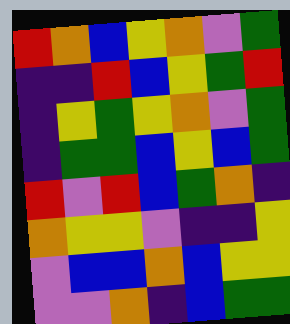[["red", "orange", "blue", "yellow", "orange", "violet", "green"], ["indigo", "indigo", "red", "blue", "yellow", "green", "red"], ["indigo", "yellow", "green", "yellow", "orange", "violet", "green"], ["indigo", "green", "green", "blue", "yellow", "blue", "green"], ["red", "violet", "red", "blue", "green", "orange", "indigo"], ["orange", "yellow", "yellow", "violet", "indigo", "indigo", "yellow"], ["violet", "blue", "blue", "orange", "blue", "yellow", "yellow"], ["violet", "violet", "orange", "indigo", "blue", "green", "green"]]